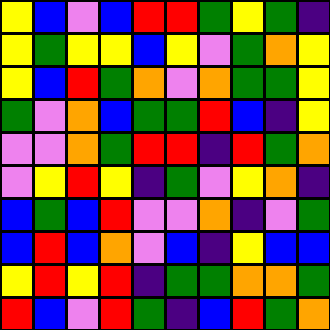[["yellow", "blue", "violet", "blue", "red", "red", "green", "yellow", "green", "indigo"], ["yellow", "green", "yellow", "yellow", "blue", "yellow", "violet", "green", "orange", "yellow"], ["yellow", "blue", "red", "green", "orange", "violet", "orange", "green", "green", "yellow"], ["green", "violet", "orange", "blue", "green", "green", "red", "blue", "indigo", "yellow"], ["violet", "violet", "orange", "green", "red", "red", "indigo", "red", "green", "orange"], ["violet", "yellow", "red", "yellow", "indigo", "green", "violet", "yellow", "orange", "indigo"], ["blue", "green", "blue", "red", "violet", "violet", "orange", "indigo", "violet", "green"], ["blue", "red", "blue", "orange", "violet", "blue", "indigo", "yellow", "blue", "blue"], ["yellow", "red", "yellow", "red", "indigo", "green", "green", "orange", "orange", "green"], ["red", "blue", "violet", "red", "green", "indigo", "blue", "red", "green", "orange"]]